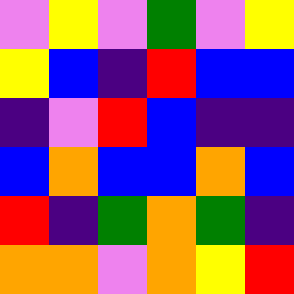[["violet", "yellow", "violet", "green", "violet", "yellow"], ["yellow", "blue", "indigo", "red", "blue", "blue"], ["indigo", "violet", "red", "blue", "indigo", "indigo"], ["blue", "orange", "blue", "blue", "orange", "blue"], ["red", "indigo", "green", "orange", "green", "indigo"], ["orange", "orange", "violet", "orange", "yellow", "red"]]